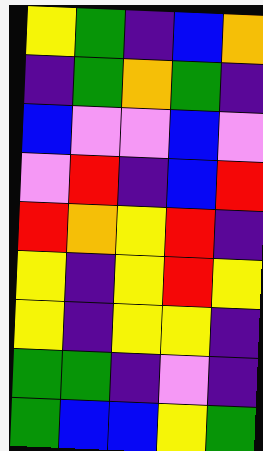[["yellow", "green", "indigo", "blue", "orange"], ["indigo", "green", "orange", "green", "indigo"], ["blue", "violet", "violet", "blue", "violet"], ["violet", "red", "indigo", "blue", "red"], ["red", "orange", "yellow", "red", "indigo"], ["yellow", "indigo", "yellow", "red", "yellow"], ["yellow", "indigo", "yellow", "yellow", "indigo"], ["green", "green", "indigo", "violet", "indigo"], ["green", "blue", "blue", "yellow", "green"]]